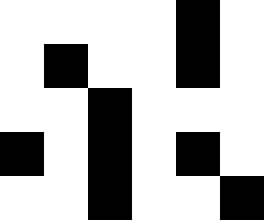[["white", "white", "white", "white", "black", "white"], ["white", "black", "white", "white", "black", "white"], ["white", "white", "black", "white", "white", "white"], ["black", "white", "black", "white", "black", "white"], ["white", "white", "black", "white", "white", "black"]]